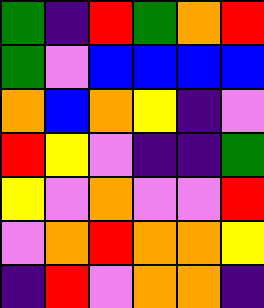[["green", "indigo", "red", "green", "orange", "red"], ["green", "violet", "blue", "blue", "blue", "blue"], ["orange", "blue", "orange", "yellow", "indigo", "violet"], ["red", "yellow", "violet", "indigo", "indigo", "green"], ["yellow", "violet", "orange", "violet", "violet", "red"], ["violet", "orange", "red", "orange", "orange", "yellow"], ["indigo", "red", "violet", "orange", "orange", "indigo"]]